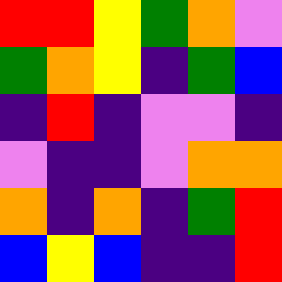[["red", "red", "yellow", "green", "orange", "violet"], ["green", "orange", "yellow", "indigo", "green", "blue"], ["indigo", "red", "indigo", "violet", "violet", "indigo"], ["violet", "indigo", "indigo", "violet", "orange", "orange"], ["orange", "indigo", "orange", "indigo", "green", "red"], ["blue", "yellow", "blue", "indigo", "indigo", "red"]]